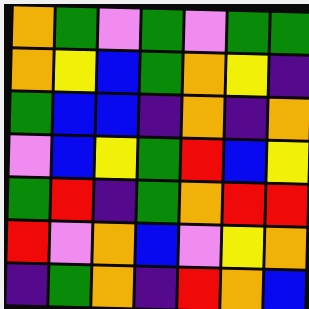[["orange", "green", "violet", "green", "violet", "green", "green"], ["orange", "yellow", "blue", "green", "orange", "yellow", "indigo"], ["green", "blue", "blue", "indigo", "orange", "indigo", "orange"], ["violet", "blue", "yellow", "green", "red", "blue", "yellow"], ["green", "red", "indigo", "green", "orange", "red", "red"], ["red", "violet", "orange", "blue", "violet", "yellow", "orange"], ["indigo", "green", "orange", "indigo", "red", "orange", "blue"]]